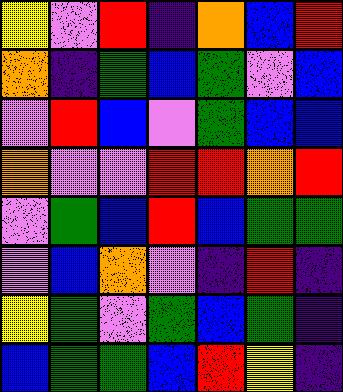[["yellow", "violet", "red", "indigo", "orange", "blue", "red"], ["orange", "indigo", "green", "blue", "green", "violet", "blue"], ["violet", "red", "blue", "violet", "green", "blue", "blue"], ["orange", "violet", "violet", "red", "red", "orange", "red"], ["violet", "green", "blue", "red", "blue", "green", "green"], ["violet", "blue", "orange", "violet", "indigo", "red", "indigo"], ["yellow", "green", "violet", "green", "blue", "green", "indigo"], ["blue", "green", "green", "blue", "red", "yellow", "indigo"]]